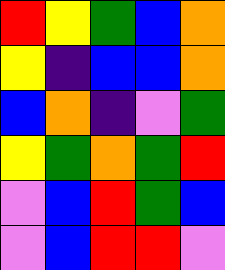[["red", "yellow", "green", "blue", "orange"], ["yellow", "indigo", "blue", "blue", "orange"], ["blue", "orange", "indigo", "violet", "green"], ["yellow", "green", "orange", "green", "red"], ["violet", "blue", "red", "green", "blue"], ["violet", "blue", "red", "red", "violet"]]